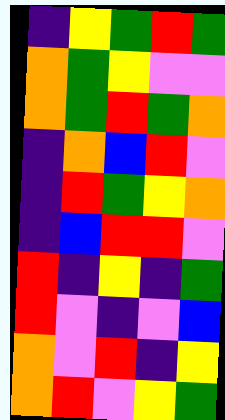[["indigo", "yellow", "green", "red", "green"], ["orange", "green", "yellow", "violet", "violet"], ["orange", "green", "red", "green", "orange"], ["indigo", "orange", "blue", "red", "violet"], ["indigo", "red", "green", "yellow", "orange"], ["indigo", "blue", "red", "red", "violet"], ["red", "indigo", "yellow", "indigo", "green"], ["red", "violet", "indigo", "violet", "blue"], ["orange", "violet", "red", "indigo", "yellow"], ["orange", "red", "violet", "yellow", "green"]]